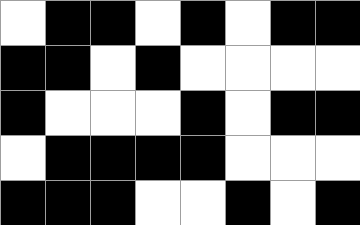[["white", "black", "black", "white", "black", "white", "black", "black"], ["black", "black", "white", "black", "white", "white", "white", "white"], ["black", "white", "white", "white", "black", "white", "black", "black"], ["white", "black", "black", "black", "black", "white", "white", "white"], ["black", "black", "black", "white", "white", "black", "white", "black"]]